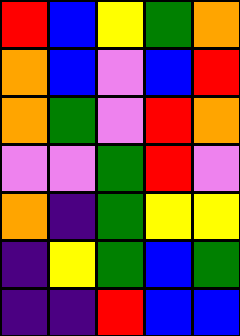[["red", "blue", "yellow", "green", "orange"], ["orange", "blue", "violet", "blue", "red"], ["orange", "green", "violet", "red", "orange"], ["violet", "violet", "green", "red", "violet"], ["orange", "indigo", "green", "yellow", "yellow"], ["indigo", "yellow", "green", "blue", "green"], ["indigo", "indigo", "red", "blue", "blue"]]